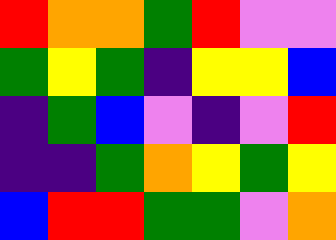[["red", "orange", "orange", "green", "red", "violet", "violet"], ["green", "yellow", "green", "indigo", "yellow", "yellow", "blue"], ["indigo", "green", "blue", "violet", "indigo", "violet", "red"], ["indigo", "indigo", "green", "orange", "yellow", "green", "yellow"], ["blue", "red", "red", "green", "green", "violet", "orange"]]